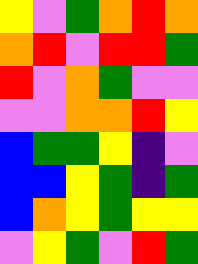[["yellow", "violet", "green", "orange", "red", "orange"], ["orange", "red", "violet", "red", "red", "green"], ["red", "violet", "orange", "green", "violet", "violet"], ["violet", "violet", "orange", "orange", "red", "yellow"], ["blue", "green", "green", "yellow", "indigo", "violet"], ["blue", "blue", "yellow", "green", "indigo", "green"], ["blue", "orange", "yellow", "green", "yellow", "yellow"], ["violet", "yellow", "green", "violet", "red", "green"]]